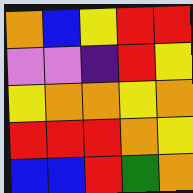[["orange", "blue", "yellow", "red", "red"], ["violet", "violet", "indigo", "red", "yellow"], ["yellow", "orange", "orange", "yellow", "orange"], ["red", "red", "red", "orange", "yellow"], ["blue", "blue", "red", "green", "orange"]]